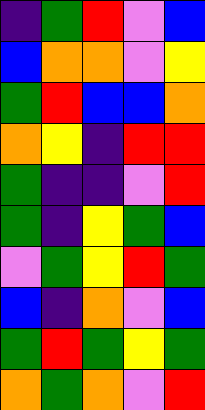[["indigo", "green", "red", "violet", "blue"], ["blue", "orange", "orange", "violet", "yellow"], ["green", "red", "blue", "blue", "orange"], ["orange", "yellow", "indigo", "red", "red"], ["green", "indigo", "indigo", "violet", "red"], ["green", "indigo", "yellow", "green", "blue"], ["violet", "green", "yellow", "red", "green"], ["blue", "indigo", "orange", "violet", "blue"], ["green", "red", "green", "yellow", "green"], ["orange", "green", "orange", "violet", "red"]]